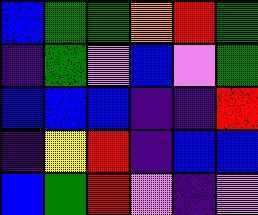[["blue", "green", "green", "orange", "red", "green"], ["indigo", "green", "violet", "blue", "violet", "green"], ["blue", "blue", "blue", "indigo", "indigo", "red"], ["indigo", "yellow", "red", "indigo", "blue", "blue"], ["blue", "green", "red", "violet", "indigo", "violet"]]